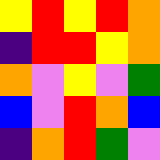[["yellow", "red", "yellow", "red", "orange"], ["indigo", "red", "red", "yellow", "orange"], ["orange", "violet", "yellow", "violet", "green"], ["blue", "violet", "red", "orange", "blue"], ["indigo", "orange", "red", "green", "violet"]]